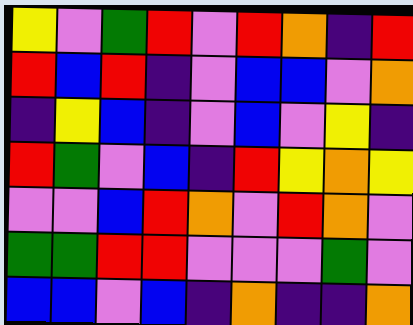[["yellow", "violet", "green", "red", "violet", "red", "orange", "indigo", "red"], ["red", "blue", "red", "indigo", "violet", "blue", "blue", "violet", "orange"], ["indigo", "yellow", "blue", "indigo", "violet", "blue", "violet", "yellow", "indigo"], ["red", "green", "violet", "blue", "indigo", "red", "yellow", "orange", "yellow"], ["violet", "violet", "blue", "red", "orange", "violet", "red", "orange", "violet"], ["green", "green", "red", "red", "violet", "violet", "violet", "green", "violet"], ["blue", "blue", "violet", "blue", "indigo", "orange", "indigo", "indigo", "orange"]]